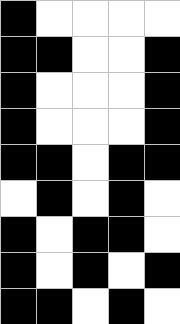[["black", "white", "white", "white", "white"], ["black", "black", "white", "white", "black"], ["black", "white", "white", "white", "black"], ["black", "white", "white", "white", "black"], ["black", "black", "white", "black", "black"], ["white", "black", "white", "black", "white"], ["black", "white", "black", "black", "white"], ["black", "white", "black", "white", "black"], ["black", "black", "white", "black", "white"]]